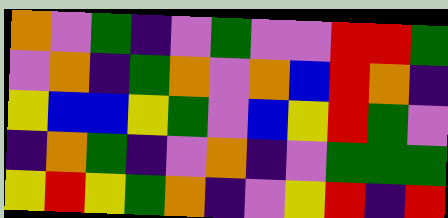[["orange", "violet", "green", "indigo", "violet", "green", "violet", "violet", "red", "red", "green"], ["violet", "orange", "indigo", "green", "orange", "violet", "orange", "blue", "red", "orange", "indigo"], ["yellow", "blue", "blue", "yellow", "green", "violet", "blue", "yellow", "red", "green", "violet"], ["indigo", "orange", "green", "indigo", "violet", "orange", "indigo", "violet", "green", "green", "green"], ["yellow", "red", "yellow", "green", "orange", "indigo", "violet", "yellow", "red", "indigo", "red"]]